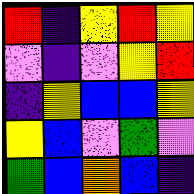[["red", "indigo", "yellow", "red", "yellow"], ["violet", "indigo", "violet", "yellow", "red"], ["indigo", "yellow", "blue", "blue", "yellow"], ["yellow", "blue", "violet", "green", "violet"], ["green", "blue", "orange", "blue", "indigo"]]